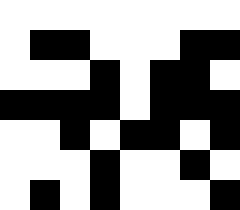[["white", "white", "white", "white", "white", "white", "white", "white"], ["white", "black", "black", "white", "white", "white", "black", "black"], ["white", "white", "white", "black", "white", "black", "black", "white"], ["black", "black", "black", "black", "white", "black", "black", "black"], ["white", "white", "black", "white", "black", "black", "white", "black"], ["white", "white", "white", "black", "white", "white", "black", "white"], ["white", "black", "white", "black", "white", "white", "white", "black"]]